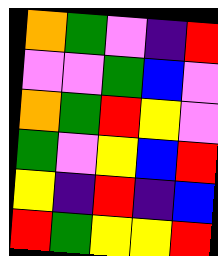[["orange", "green", "violet", "indigo", "red"], ["violet", "violet", "green", "blue", "violet"], ["orange", "green", "red", "yellow", "violet"], ["green", "violet", "yellow", "blue", "red"], ["yellow", "indigo", "red", "indigo", "blue"], ["red", "green", "yellow", "yellow", "red"]]